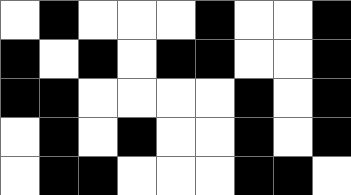[["white", "black", "white", "white", "white", "black", "white", "white", "black"], ["black", "white", "black", "white", "black", "black", "white", "white", "black"], ["black", "black", "white", "white", "white", "white", "black", "white", "black"], ["white", "black", "white", "black", "white", "white", "black", "white", "black"], ["white", "black", "black", "white", "white", "white", "black", "black", "white"]]